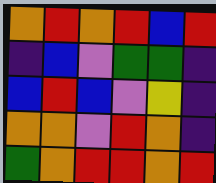[["orange", "red", "orange", "red", "blue", "red"], ["indigo", "blue", "violet", "green", "green", "indigo"], ["blue", "red", "blue", "violet", "yellow", "indigo"], ["orange", "orange", "violet", "red", "orange", "indigo"], ["green", "orange", "red", "red", "orange", "red"]]